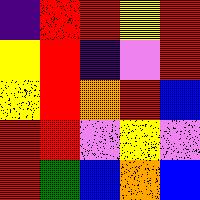[["indigo", "red", "red", "yellow", "red"], ["yellow", "red", "indigo", "violet", "red"], ["yellow", "red", "orange", "red", "blue"], ["red", "red", "violet", "yellow", "violet"], ["red", "green", "blue", "orange", "blue"]]